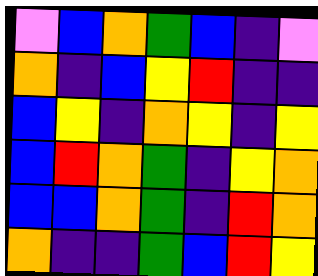[["violet", "blue", "orange", "green", "blue", "indigo", "violet"], ["orange", "indigo", "blue", "yellow", "red", "indigo", "indigo"], ["blue", "yellow", "indigo", "orange", "yellow", "indigo", "yellow"], ["blue", "red", "orange", "green", "indigo", "yellow", "orange"], ["blue", "blue", "orange", "green", "indigo", "red", "orange"], ["orange", "indigo", "indigo", "green", "blue", "red", "yellow"]]